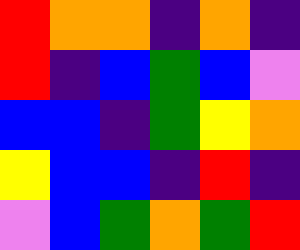[["red", "orange", "orange", "indigo", "orange", "indigo"], ["red", "indigo", "blue", "green", "blue", "violet"], ["blue", "blue", "indigo", "green", "yellow", "orange"], ["yellow", "blue", "blue", "indigo", "red", "indigo"], ["violet", "blue", "green", "orange", "green", "red"]]